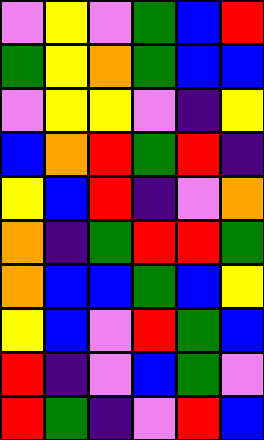[["violet", "yellow", "violet", "green", "blue", "red"], ["green", "yellow", "orange", "green", "blue", "blue"], ["violet", "yellow", "yellow", "violet", "indigo", "yellow"], ["blue", "orange", "red", "green", "red", "indigo"], ["yellow", "blue", "red", "indigo", "violet", "orange"], ["orange", "indigo", "green", "red", "red", "green"], ["orange", "blue", "blue", "green", "blue", "yellow"], ["yellow", "blue", "violet", "red", "green", "blue"], ["red", "indigo", "violet", "blue", "green", "violet"], ["red", "green", "indigo", "violet", "red", "blue"]]